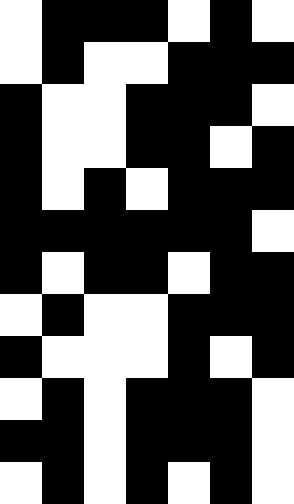[["white", "black", "black", "black", "white", "black", "white"], ["white", "black", "white", "white", "black", "black", "black"], ["black", "white", "white", "black", "black", "black", "white"], ["black", "white", "white", "black", "black", "white", "black"], ["black", "white", "black", "white", "black", "black", "black"], ["black", "black", "black", "black", "black", "black", "white"], ["black", "white", "black", "black", "white", "black", "black"], ["white", "black", "white", "white", "black", "black", "black"], ["black", "white", "white", "white", "black", "white", "black"], ["white", "black", "white", "black", "black", "black", "white"], ["black", "black", "white", "black", "black", "black", "white"], ["white", "black", "white", "black", "white", "black", "white"]]